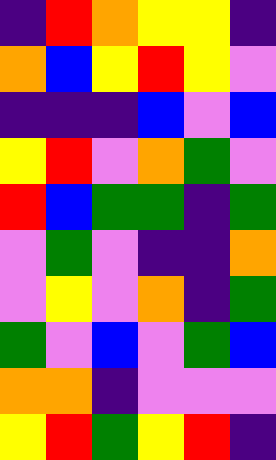[["indigo", "red", "orange", "yellow", "yellow", "indigo"], ["orange", "blue", "yellow", "red", "yellow", "violet"], ["indigo", "indigo", "indigo", "blue", "violet", "blue"], ["yellow", "red", "violet", "orange", "green", "violet"], ["red", "blue", "green", "green", "indigo", "green"], ["violet", "green", "violet", "indigo", "indigo", "orange"], ["violet", "yellow", "violet", "orange", "indigo", "green"], ["green", "violet", "blue", "violet", "green", "blue"], ["orange", "orange", "indigo", "violet", "violet", "violet"], ["yellow", "red", "green", "yellow", "red", "indigo"]]